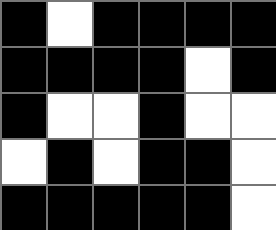[["black", "white", "black", "black", "black", "black"], ["black", "black", "black", "black", "white", "black"], ["black", "white", "white", "black", "white", "white"], ["white", "black", "white", "black", "black", "white"], ["black", "black", "black", "black", "black", "white"]]